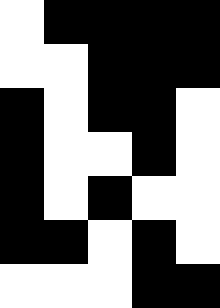[["white", "black", "black", "black", "black"], ["white", "white", "black", "black", "black"], ["black", "white", "black", "black", "white"], ["black", "white", "white", "black", "white"], ["black", "white", "black", "white", "white"], ["black", "black", "white", "black", "white"], ["white", "white", "white", "black", "black"]]